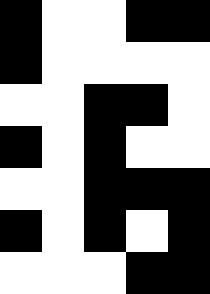[["black", "white", "white", "black", "black"], ["black", "white", "white", "white", "white"], ["white", "white", "black", "black", "white"], ["black", "white", "black", "white", "white"], ["white", "white", "black", "black", "black"], ["black", "white", "black", "white", "black"], ["white", "white", "white", "black", "black"]]